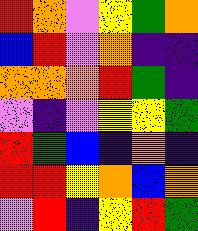[["red", "orange", "violet", "yellow", "green", "orange"], ["blue", "red", "violet", "orange", "indigo", "indigo"], ["orange", "orange", "orange", "red", "green", "indigo"], ["violet", "indigo", "violet", "yellow", "yellow", "green"], ["red", "green", "blue", "indigo", "orange", "indigo"], ["red", "red", "yellow", "orange", "blue", "orange"], ["violet", "red", "indigo", "yellow", "red", "green"]]